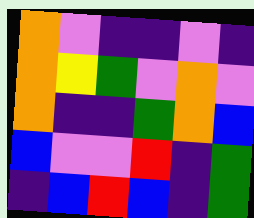[["orange", "violet", "indigo", "indigo", "violet", "indigo"], ["orange", "yellow", "green", "violet", "orange", "violet"], ["orange", "indigo", "indigo", "green", "orange", "blue"], ["blue", "violet", "violet", "red", "indigo", "green"], ["indigo", "blue", "red", "blue", "indigo", "green"]]